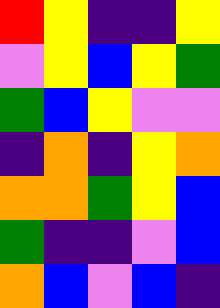[["red", "yellow", "indigo", "indigo", "yellow"], ["violet", "yellow", "blue", "yellow", "green"], ["green", "blue", "yellow", "violet", "violet"], ["indigo", "orange", "indigo", "yellow", "orange"], ["orange", "orange", "green", "yellow", "blue"], ["green", "indigo", "indigo", "violet", "blue"], ["orange", "blue", "violet", "blue", "indigo"]]